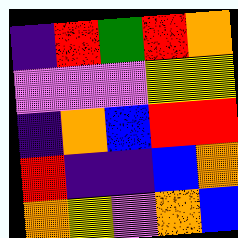[["indigo", "red", "green", "red", "orange"], ["violet", "violet", "violet", "yellow", "yellow"], ["indigo", "orange", "blue", "red", "red"], ["red", "indigo", "indigo", "blue", "orange"], ["orange", "yellow", "violet", "orange", "blue"]]